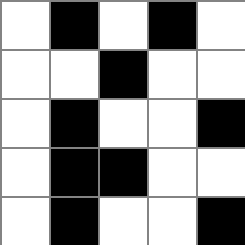[["white", "black", "white", "black", "white"], ["white", "white", "black", "white", "white"], ["white", "black", "white", "white", "black"], ["white", "black", "black", "white", "white"], ["white", "black", "white", "white", "black"]]